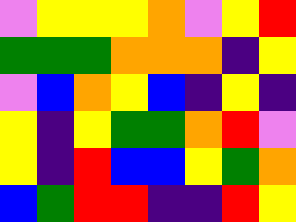[["violet", "yellow", "yellow", "yellow", "orange", "violet", "yellow", "red"], ["green", "green", "green", "orange", "orange", "orange", "indigo", "yellow"], ["violet", "blue", "orange", "yellow", "blue", "indigo", "yellow", "indigo"], ["yellow", "indigo", "yellow", "green", "green", "orange", "red", "violet"], ["yellow", "indigo", "red", "blue", "blue", "yellow", "green", "orange"], ["blue", "green", "red", "red", "indigo", "indigo", "red", "yellow"]]